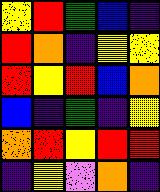[["yellow", "red", "green", "blue", "indigo"], ["red", "orange", "indigo", "yellow", "yellow"], ["red", "yellow", "red", "blue", "orange"], ["blue", "indigo", "green", "indigo", "yellow"], ["orange", "red", "yellow", "red", "red"], ["indigo", "yellow", "violet", "orange", "indigo"]]